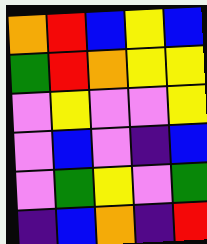[["orange", "red", "blue", "yellow", "blue"], ["green", "red", "orange", "yellow", "yellow"], ["violet", "yellow", "violet", "violet", "yellow"], ["violet", "blue", "violet", "indigo", "blue"], ["violet", "green", "yellow", "violet", "green"], ["indigo", "blue", "orange", "indigo", "red"]]